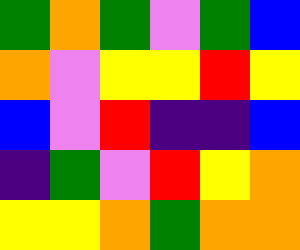[["green", "orange", "green", "violet", "green", "blue"], ["orange", "violet", "yellow", "yellow", "red", "yellow"], ["blue", "violet", "red", "indigo", "indigo", "blue"], ["indigo", "green", "violet", "red", "yellow", "orange"], ["yellow", "yellow", "orange", "green", "orange", "orange"]]